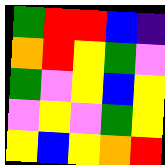[["green", "red", "red", "blue", "indigo"], ["orange", "red", "yellow", "green", "violet"], ["green", "violet", "yellow", "blue", "yellow"], ["violet", "yellow", "violet", "green", "yellow"], ["yellow", "blue", "yellow", "orange", "red"]]